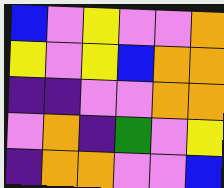[["blue", "violet", "yellow", "violet", "violet", "orange"], ["yellow", "violet", "yellow", "blue", "orange", "orange"], ["indigo", "indigo", "violet", "violet", "orange", "orange"], ["violet", "orange", "indigo", "green", "violet", "yellow"], ["indigo", "orange", "orange", "violet", "violet", "blue"]]